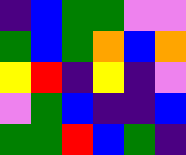[["indigo", "blue", "green", "green", "violet", "violet"], ["green", "blue", "green", "orange", "blue", "orange"], ["yellow", "red", "indigo", "yellow", "indigo", "violet"], ["violet", "green", "blue", "indigo", "indigo", "blue"], ["green", "green", "red", "blue", "green", "indigo"]]